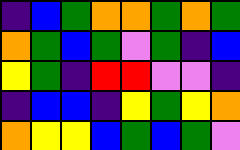[["indigo", "blue", "green", "orange", "orange", "green", "orange", "green"], ["orange", "green", "blue", "green", "violet", "green", "indigo", "blue"], ["yellow", "green", "indigo", "red", "red", "violet", "violet", "indigo"], ["indigo", "blue", "blue", "indigo", "yellow", "green", "yellow", "orange"], ["orange", "yellow", "yellow", "blue", "green", "blue", "green", "violet"]]